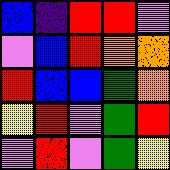[["blue", "indigo", "red", "red", "violet"], ["violet", "blue", "red", "orange", "orange"], ["red", "blue", "blue", "green", "orange"], ["yellow", "red", "violet", "green", "red"], ["violet", "red", "violet", "green", "yellow"]]